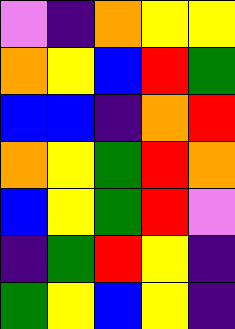[["violet", "indigo", "orange", "yellow", "yellow"], ["orange", "yellow", "blue", "red", "green"], ["blue", "blue", "indigo", "orange", "red"], ["orange", "yellow", "green", "red", "orange"], ["blue", "yellow", "green", "red", "violet"], ["indigo", "green", "red", "yellow", "indigo"], ["green", "yellow", "blue", "yellow", "indigo"]]